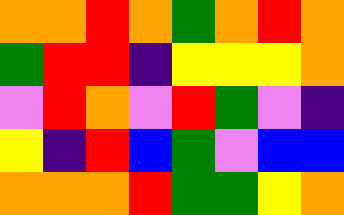[["orange", "orange", "red", "orange", "green", "orange", "red", "orange"], ["green", "red", "red", "indigo", "yellow", "yellow", "yellow", "orange"], ["violet", "red", "orange", "violet", "red", "green", "violet", "indigo"], ["yellow", "indigo", "red", "blue", "green", "violet", "blue", "blue"], ["orange", "orange", "orange", "red", "green", "green", "yellow", "orange"]]